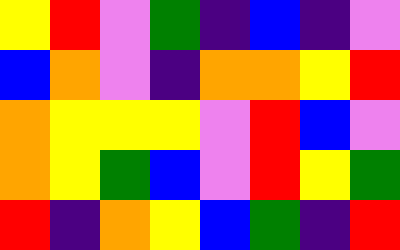[["yellow", "red", "violet", "green", "indigo", "blue", "indigo", "violet"], ["blue", "orange", "violet", "indigo", "orange", "orange", "yellow", "red"], ["orange", "yellow", "yellow", "yellow", "violet", "red", "blue", "violet"], ["orange", "yellow", "green", "blue", "violet", "red", "yellow", "green"], ["red", "indigo", "orange", "yellow", "blue", "green", "indigo", "red"]]